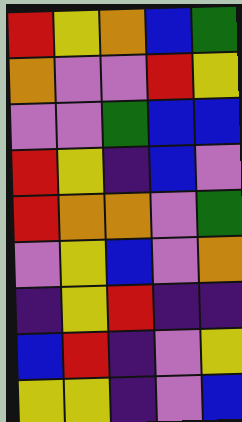[["red", "yellow", "orange", "blue", "green"], ["orange", "violet", "violet", "red", "yellow"], ["violet", "violet", "green", "blue", "blue"], ["red", "yellow", "indigo", "blue", "violet"], ["red", "orange", "orange", "violet", "green"], ["violet", "yellow", "blue", "violet", "orange"], ["indigo", "yellow", "red", "indigo", "indigo"], ["blue", "red", "indigo", "violet", "yellow"], ["yellow", "yellow", "indigo", "violet", "blue"]]